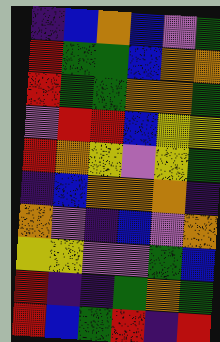[["indigo", "blue", "orange", "blue", "violet", "green"], ["red", "green", "green", "blue", "orange", "orange"], ["red", "green", "green", "orange", "orange", "green"], ["violet", "red", "red", "blue", "yellow", "yellow"], ["red", "orange", "yellow", "violet", "yellow", "green"], ["indigo", "blue", "orange", "orange", "orange", "indigo"], ["orange", "violet", "indigo", "blue", "violet", "orange"], ["yellow", "yellow", "violet", "violet", "green", "blue"], ["red", "indigo", "indigo", "green", "orange", "green"], ["red", "blue", "green", "red", "indigo", "red"]]